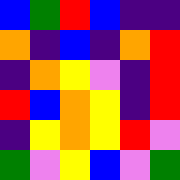[["blue", "green", "red", "blue", "indigo", "indigo"], ["orange", "indigo", "blue", "indigo", "orange", "red"], ["indigo", "orange", "yellow", "violet", "indigo", "red"], ["red", "blue", "orange", "yellow", "indigo", "red"], ["indigo", "yellow", "orange", "yellow", "red", "violet"], ["green", "violet", "yellow", "blue", "violet", "green"]]